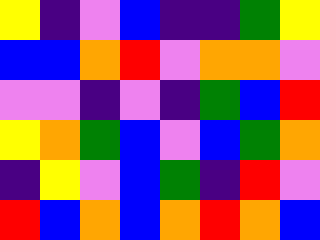[["yellow", "indigo", "violet", "blue", "indigo", "indigo", "green", "yellow"], ["blue", "blue", "orange", "red", "violet", "orange", "orange", "violet"], ["violet", "violet", "indigo", "violet", "indigo", "green", "blue", "red"], ["yellow", "orange", "green", "blue", "violet", "blue", "green", "orange"], ["indigo", "yellow", "violet", "blue", "green", "indigo", "red", "violet"], ["red", "blue", "orange", "blue", "orange", "red", "orange", "blue"]]